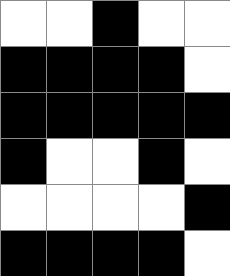[["white", "white", "black", "white", "white"], ["black", "black", "black", "black", "white"], ["black", "black", "black", "black", "black"], ["black", "white", "white", "black", "white"], ["white", "white", "white", "white", "black"], ["black", "black", "black", "black", "white"]]